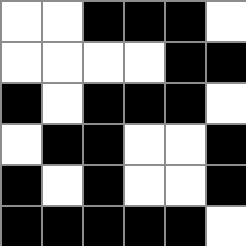[["white", "white", "black", "black", "black", "white"], ["white", "white", "white", "white", "black", "black"], ["black", "white", "black", "black", "black", "white"], ["white", "black", "black", "white", "white", "black"], ["black", "white", "black", "white", "white", "black"], ["black", "black", "black", "black", "black", "white"]]